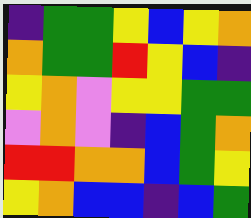[["indigo", "green", "green", "yellow", "blue", "yellow", "orange"], ["orange", "green", "green", "red", "yellow", "blue", "indigo"], ["yellow", "orange", "violet", "yellow", "yellow", "green", "green"], ["violet", "orange", "violet", "indigo", "blue", "green", "orange"], ["red", "red", "orange", "orange", "blue", "green", "yellow"], ["yellow", "orange", "blue", "blue", "indigo", "blue", "green"]]